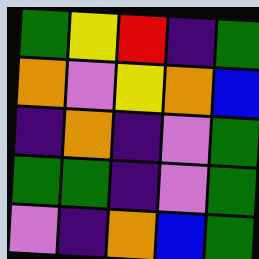[["green", "yellow", "red", "indigo", "green"], ["orange", "violet", "yellow", "orange", "blue"], ["indigo", "orange", "indigo", "violet", "green"], ["green", "green", "indigo", "violet", "green"], ["violet", "indigo", "orange", "blue", "green"]]